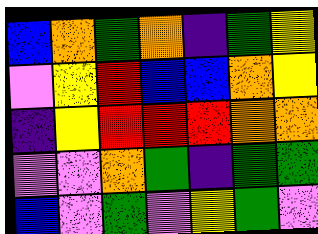[["blue", "orange", "green", "orange", "indigo", "green", "yellow"], ["violet", "yellow", "red", "blue", "blue", "orange", "yellow"], ["indigo", "yellow", "red", "red", "red", "orange", "orange"], ["violet", "violet", "orange", "green", "indigo", "green", "green"], ["blue", "violet", "green", "violet", "yellow", "green", "violet"]]